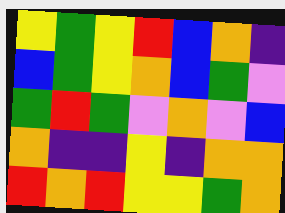[["yellow", "green", "yellow", "red", "blue", "orange", "indigo"], ["blue", "green", "yellow", "orange", "blue", "green", "violet"], ["green", "red", "green", "violet", "orange", "violet", "blue"], ["orange", "indigo", "indigo", "yellow", "indigo", "orange", "orange"], ["red", "orange", "red", "yellow", "yellow", "green", "orange"]]